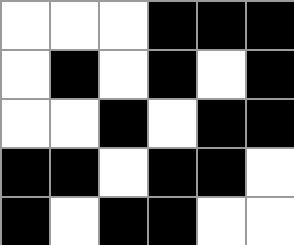[["white", "white", "white", "black", "black", "black"], ["white", "black", "white", "black", "white", "black"], ["white", "white", "black", "white", "black", "black"], ["black", "black", "white", "black", "black", "white"], ["black", "white", "black", "black", "white", "white"]]